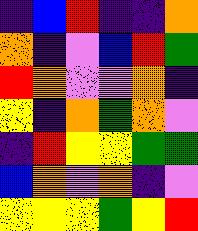[["indigo", "blue", "red", "indigo", "indigo", "orange"], ["orange", "indigo", "violet", "blue", "red", "green"], ["red", "orange", "violet", "violet", "orange", "indigo"], ["yellow", "indigo", "orange", "green", "orange", "violet"], ["indigo", "red", "yellow", "yellow", "green", "green"], ["blue", "orange", "violet", "orange", "indigo", "violet"], ["yellow", "yellow", "yellow", "green", "yellow", "red"]]